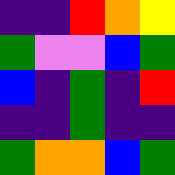[["indigo", "indigo", "red", "orange", "yellow"], ["green", "violet", "violet", "blue", "green"], ["blue", "indigo", "green", "indigo", "red"], ["indigo", "indigo", "green", "indigo", "indigo"], ["green", "orange", "orange", "blue", "green"]]